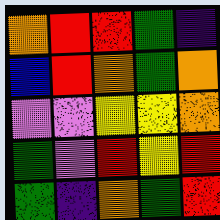[["orange", "red", "red", "green", "indigo"], ["blue", "red", "orange", "green", "orange"], ["violet", "violet", "yellow", "yellow", "orange"], ["green", "violet", "red", "yellow", "red"], ["green", "indigo", "orange", "green", "red"]]